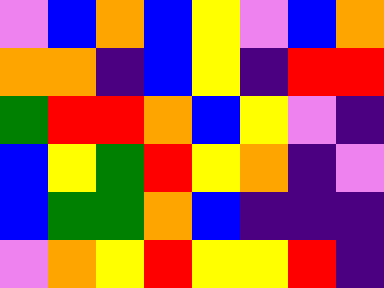[["violet", "blue", "orange", "blue", "yellow", "violet", "blue", "orange"], ["orange", "orange", "indigo", "blue", "yellow", "indigo", "red", "red"], ["green", "red", "red", "orange", "blue", "yellow", "violet", "indigo"], ["blue", "yellow", "green", "red", "yellow", "orange", "indigo", "violet"], ["blue", "green", "green", "orange", "blue", "indigo", "indigo", "indigo"], ["violet", "orange", "yellow", "red", "yellow", "yellow", "red", "indigo"]]